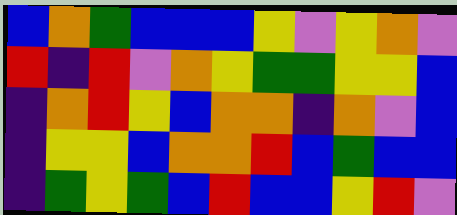[["blue", "orange", "green", "blue", "blue", "blue", "yellow", "violet", "yellow", "orange", "violet"], ["red", "indigo", "red", "violet", "orange", "yellow", "green", "green", "yellow", "yellow", "blue"], ["indigo", "orange", "red", "yellow", "blue", "orange", "orange", "indigo", "orange", "violet", "blue"], ["indigo", "yellow", "yellow", "blue", "orange", "orange", "red", "blue", "green", "blue", "blue"], ["indigo", "green", "yellow", "green", "blue", "red", "blue", "blue", "yellow", "red", "violet"]]